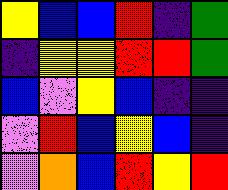[["yellow", "blue", "blue", "red", "indigo", "green"], ["indigo", "yellow", "yellow", "red", "red", "green"], ["blue", "violet", "yellow", "blue", "indigo", "indigo"], ["violet", "red", "blue", "yellow", "blue", "indigo"], ["violet", "orange", "blue", "red", "yellow", "red"]]